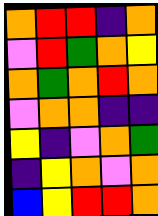[["orange", "red", "red", "indigo", "orange"], ["violet", "red", "green", "orange", "yellow"], ["orange", "green", "orange", "red", "orange"], ["violet", "orange", "orange", "indigo", "indigo"], ["yellow", "indigo", "violet", "orange", "green"], ["indigo", "yellow", "orange", "violet", "orange"], ["blue", "yellow", "red", "red", "orange"]]